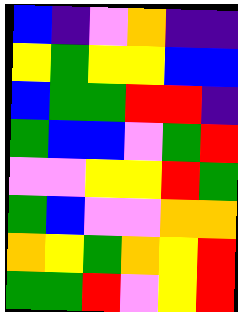[["blue", "indigo", "violet", "orange", "indigo", "indigo"], ["yellow", "green", "yellow", "yellow", "blue", "blue"], ["blue", "green", "green", "red", "red", "indigo"], ["green", "blue", "blue", "violet", "green", "red"], ["violet", "violet", "yellow", "yellow", "red", "green"], ["green", "blue", "violet", "violet", "orange", "orange"], ["orange", "yellow", "green", "orange", "yellow", "red"], ["green", "green", "red", "violet", "yellow", "red"]]